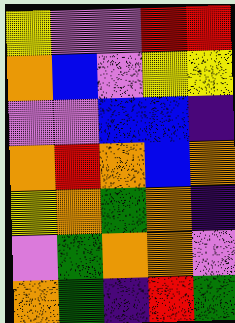[["yellow", "violet", "violet", "red", "red"], ["orange", "blue", "violet", "yellow", "yellow"], ["violet", "violet", "blue", "blue", "indigo"], ["orange", "red", "orange", "blue", "orange"], ["yellow", "orange", "green", "orange", "indigo"], ["violet", "green", "orange", "orange", "violet"], ["orange", "green", "indigo", "red", "green"]]